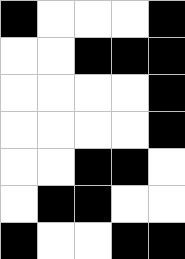[["black", "white", "white", "white", "black"], ["white", "white", "black", "black", "black"], ["white", "white", "white", "white", "black"], ["white", "white", "white", "white", "black"], ["white", "white", "black", "black", "white"], ["white", "black", "black", "white", "white"], ["black", "white", "white", "black", "black"]]